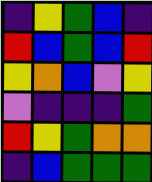[["indigo", "yellow", "green", "blue", "indigo"], ["red", "blue", "green", "blue", "red"], ["yellow", "orange", "blue", "violet", "yellow"], ["violet", "indigo", "indigo", "indigo", "green"], ["red", "yellow", "green", "orange", "orange"], ["indigo", "blue", "green", "green", "green"]]